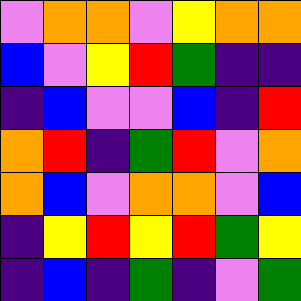[["violet", "orange", "orange", "violet", "yellow", "orange", "orange"], ["blue", "violet", "yellow", "red", "green", "indigo", "indigo"], ["indigo", "blue", "violet", "violet", "blue", "indigo", "red"], ["orange", "red", "indigo", "green", "red", "violet", "orange"], ["orange", "blue", "violet", "orange", "orange", "violet", "blue"], ["indigo", "yellow", "red", "yellow", "red", "green", "yellow"], ["indigo", "blue", "indigo", "green", "indigo", "violet", "green"]]